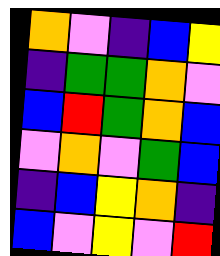[["orange", "violet", "indigo", "blue", "yellow"], ["indigo", "green", "green", "orange", "violet"], ["blue", "red", "green", "orange", "blue"], ["violet", "orange", "violet", "green", "blue"], ["indigo", "blue", "yellow", "orange", "indigo"], ["blue", "violet", "yellow", "violet", "red"]]